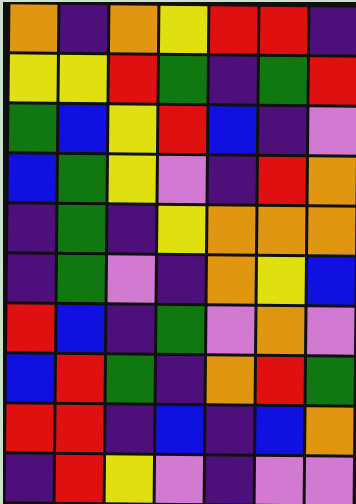[["orange", "indigo", "orange", "yellow", "red", "red", "indigo"], ["yellow", "yellow", "red", "green", "indigo", "green", "red"], ["green", "blue", "yellow", "red", "blue", "indigo", "violet"], ["blue", "green", "yellow", "violet", "indigo", "red", "orange"], ["indigo", "green", "indigo", "yellow", "orange", "orange", "orange"], ["indigo", "green", "violet", "indigo", "orange", "yellow", "blue"], ["red", "blue", "indigo", "green", "violet", "orange", "violet"], ["blue", "red", "green", "indigo", "orange", "red", "green"], ["red", "red", "indigo", "blue", "indigo", "blue", "orange"], ["indigo", "red", "yellow", "violet", "indigo", "violet", "violet"]]